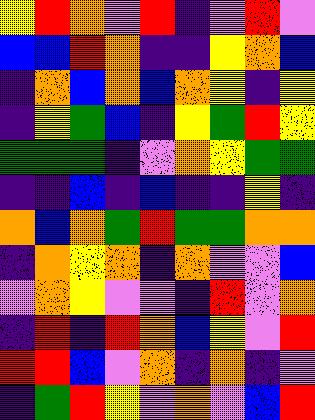[["yellow", "red", "orange", "violet", "red", "indigo", "violet", "red", "violet"], ["blue", "blue", "red", "orange", "indigo", "indigo", "yellow", "orange", "blue"], ["indigo", "orange", "blue", "orange", "blue", "orange", "yellow", "indigo", "yellow"], ["indigo", "yellow", "green", "blue", "indigo", "yellow", "green", "red", "yellow"], ["green", "green", "green", "indigo", "violet", "orange", "yellow", "green", "green"], ["indigo", "indigo", "blue", "indigo", "blue", "indigo", "indigo", "yellow", "indigo"], ["orange", "blue", "orange", "green", "red", "green", "green", "orange", "orange"], ["indigo", "orange", "yellow", "orange", "indigo", "orange", "violet", "violet", "blue"], ["violet", "orange", "yellow", "violet", "violet", "indigo", "red", "violet", "orange"], ["indigo", "red", "indigo", "red", "orange", "blue", "yellow", "violet", "red"], ["red", "red", "blue", "violet", "orange", "indigo", "orange", "indigo", "violet"], ["indigo", "green", "red", "yellow", "violet", "orange", "violet", "blue", "red"]]